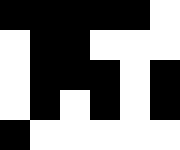[["black", "black", "black", "black", "black", "white"], ["white", "black", "black", "white", "white", "white"], ["white", "black", "black", "black", "white", "black"], ["white", "black", "white", "black", "white", "black"], ["black", "white", "white", "white", "white", "white"]]